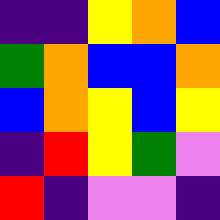[["indigo", "indigo", "yellow", "orange", "blue"], ["green", "orange", "blue", "blue", "orange"], ["blue", "orange", "yellow", "blue", "yellow"], ["indigo", "red", "yellow", "green", "violet"], ["red", "indigo", "violet", "violet", "indigo"]]